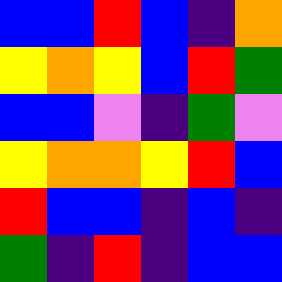[["blue", "blue", "red", "blue", "indigo", "orange"], ["yellow", "orange", "yellow", "blue", "red", "green"], ["blue", "blue", "violet", "indigo", "green", "violet"], ["yellow", "orange", "orange", "yellow", "red", "blue"], ["red", "blue", "blue", "indigo", "blue", "indigo"], ["green", "indigo", "red", "indigo", "blue", "blue"]]